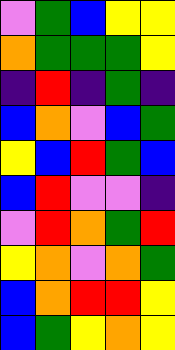[["violet", "green", "blue", "yellow", "yellow"], ["orange", "green", "green", "green", "yellow"], ["indigo", "red", "indigo", "green", "indigo"], ["blue", "orange", "violet", "blue", "green"], ["yellow", "blue", "red", "green", "blue"], ["blue", "red", "violet", "violet", "indigo"], ["violet", "red", "orange", "green", "red"], ["yellow", "orange", "violet", "orange", "green"], ["blue", "orange", "red", "red", "yellow"], ["blue", "green", "yellow", "orange", "yellow"]]